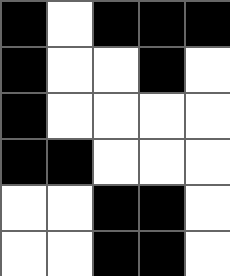[["black", "white", "black", "black", "black"], ["black", "white", "white", "black", "white"], ["black", "white", "white", "white", "white"], ["black", "black", "white", "white", "white"], ["white", "white", "black", "black", "white"], ["white", "white", "black", "black", "white"]]